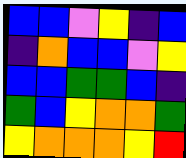[["blue", "blue", "violet", "yellow", "indigo", "blue"], ["indigo", "orange", "blue", "blue", "violet", "yellow"], ["blue", "blue", "green", "green", "blue", "indigo"], ["green", "blue", "yellow", "orange", "orange", "green"], ["yellow", "orange", "orange", "orange", "yellow", "red"]]